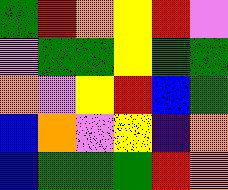[["green", "red", "orange", "yellow", "red", "violet"], ["violet", "green", "green", "yellow", "green", "green"], ["orange", "violet", "yellow", "red", "blue", "green"], ["blue", "orange", "violet", "yellow", "indigo", "orange"], ["blue", "green", "green", "green", "red", "orange"]]